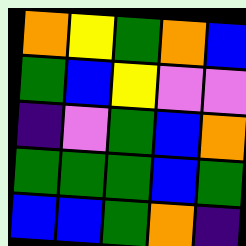[["orange", "yellow", "green", "orange", "blue"], ["green", "blue", "yellow", "violet", "violet"], ["indigo", "violet", "green", "blue", "orange"], ["green", "green", "green", "blue", "green"], ["blue", "blue", "green", "orange", "indigo"]]